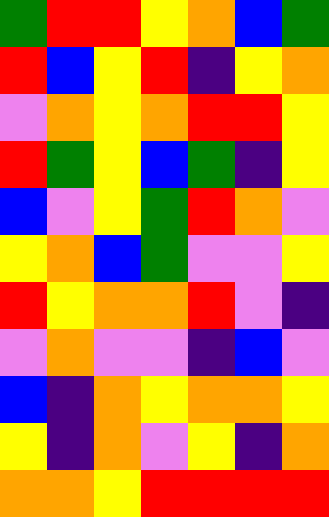[["green", "red", "red", "yellow", "orange", "blue", "green"], ["red", "blue", "yellow", "red", "indigo", "yellow", "orange"], ["violet", "orange", "yellow", "orange", "red", "red", "yellow"], ["red", "green", "yellow", "blue", "green", "indigo", "yellow"], ["blue", "violet", "yellow", "green", "red", "orange", "violet"], ["yellow", "orange", "blue", "green", "violet", "violet", "yellow"], ["red", "yellow", "orange", "orange", "red", "violet", "indigo"], ["violet", "orange", "violet", "violet", "indigo", "blue", "violet"], ["blue", "indigo", "orange", "yellow", "orange", "orange", "yellow"], ["yellow", "indigo", "orange", "violet", "yellow", "indigo", "orange"], ["orange", "orange", "yellow", "red", "red", "red", "red"]]